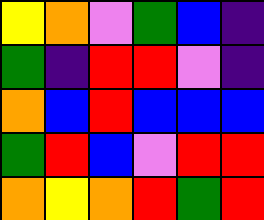[["yellow", "orange", "violet", "green", "blue", "indigo"], ["green", "indigo", "red", "red", "violet", "indigo"], ["orange", "blue", "red", "blue", "blue", "blue"], ["green", "red", "blue", "violet", "red", "red"], ["orange", "yellow", "orange", "red", "green", "red"]]